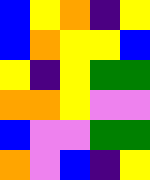[["blue", "yellow", "orange", "indigo", "yellow"], ["blue", "orange", "yellow", "yellow", "blue"], ["yellow", "indigo", "yellow", "green", "green"], ["orange", "orange", "yellow", "violet", "violet"], ["blue", "violet", "violet", "green", "green"], ["orange", "violet", "blue", "indigo", "yellow"]]